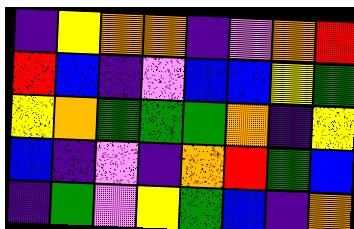[["indigo", "yellow", "orange", "orange", "indigo", "violet", "orange", "red"], ["red", "blue", "indigo", "violet", "blue", "blue", "yellow", "green"], ["yellow", "orange", "green", "green", "green", "orange", "indigo", "yellow"], ["blue", "indigo", "violet", "indigo", "orange", "red", "green", "blue"], ["indigo", "green", "violet", "yellow", "green", "blue", "indigo", "orange"]]